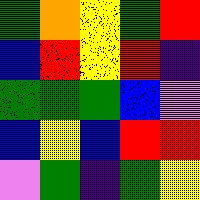[["green", "orange", "yellow", "green", "red"], ["blue", "red", "yellow", "red", "indigo"], ["green", "green", "green", "blue", "violet"], ["blue", "yellow", "blue", "red", "red"], ["violet", "green", "indigo", "green", "yellow"]]